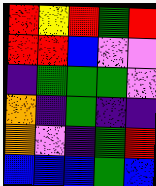[["red", "yellow", "red", "green", "red"], ["red", "red", "blue", "violet", "violet"], ["indigo", "green", "green", "green", "violet"], ["orange", "indigo", "green", "indigo", "indigo"], ["orange", "violet", "indigo", "green", "red"], ["blue", "blue", "blue", "green", "blue"]]